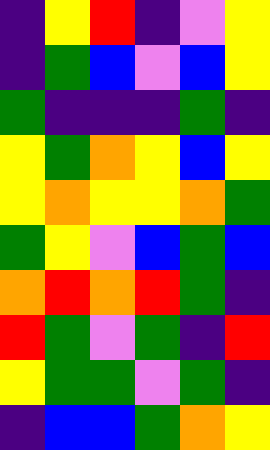[["indigo", "yellow", "red", "indigo", "violet", "yellow"], ["indigo", "green", "blue", "violet", "blue", "yellow"], ["green", "indigo", "indigo", "indigo", "green", "indigo"], ["yellow", "green", "orange", "yellow", "blue", "yellow"], ["yellow", "orange", "yellow", "yellow", "orange", "green"], ["green", "yellow", "violet", "blue", "green", "blue"], ["orange", "red", "orange", "red", "green", "indigo"], ["red", "green", "violet", "green", "indigo", "red"], ["yellow", "green", "green", "violet", "green", "indigo"], ["indigo", "blue", "blue", "green", "orange", "yellow"]]